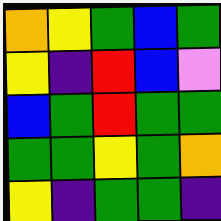[["orange", "yellow", "green", "blue", "green"], ["yellow", "indigo", "red", "blue", "violet"], ["blue", "green", "red", "green", "green"], ["green", "green", "yellow", "green", "orange"], ["yellow", "indigo", "green", "green", "indigo"]]